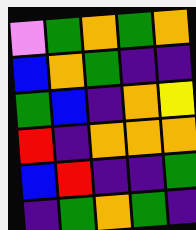[["violet", "green", "orange", "green", "orange"], ["blue", "orange", "green", "indigo", "indigo"], ["green", "blue", "indigo", "orange", "yellow"], ["red", "indigo", "orange", "orange", "orange"], ["blue", "red", "indigo", "indigo", "green"], ["indigo", "green", "orange", "green", "indigo"]]